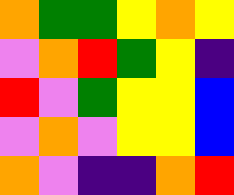[["orange", "green", "green", "yellow", "orange", "yellow"], ["violet", "orange", "red", "green", "yellow", "indigo"], ["red", "violet", "green", "yellow", "yellow", "blue"], ["violet", "orange", "violet", "yellow", "yellow", "blue"], ["orange", "violet", "indigo", "indigo", "orange", "red"]]